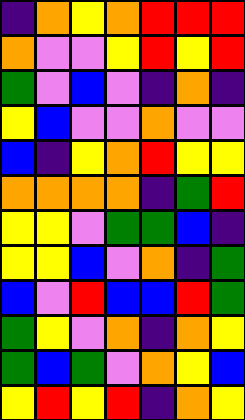[["indigo", "orange", "yellow", "orange", "red", "red", "red"], ["orange", "violet", "violet", "yellow", "red", "yellow", "red"], ["green", "violet", "blue", "violet", "indigo", "orange", "indigo"], ["yellow", "blue", "violet", "violet", "orange", "violet", "violet"], ["blue", "indigo", "yellow", "orange", "red", "yellow", "yellow"], ["orange", "orange", "orange", "orange", "indigo", "green", "red"], ["yellow", "yellow", "violet", "green", "green", "blue", "indigo"], ["yellow", "yellow", "blue", "violet", "orange", "indigo", "green"], ["blue", "violet", "red", "blue", "blue", "red", "green"], ["green", "yellow", "violet", "orange", "indigo", "orange", "yellow"], ["green", "blue", "green", "violet", "orange", "yellow", "blue"], ["yellow", "red", "yellow", "red", "indigo", "orange", "yellow"]]